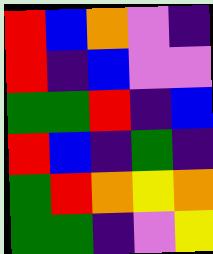[["red", "blue", "orange", "violet", "indigo"], ["red", "indigo", "blue", "violet", "violet"], ["green", "green", "red", "indigo", "blue"], ["red", "blue", "indigo", "green", "indigo"], ["green", "red", "orange", "yellow", "orange"], ["green", "green", "indigo", "violet", "yellow"]]